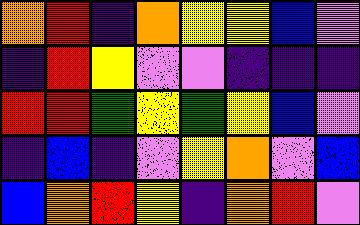[["orange", "red", "indigo", "orange", "yellow", "yellow", "blue", "violet"], ["indigo", "red", "yellow", "violet", "violet", "indigo", "indigo", "indigo"], ["red", "red", "green", "yellow", "green", "yellow", "blue", "violet"], ["indigo", "blue", "indigo", "violet", "yellow", "orange", "violet", "blue"], ["blue", "orange", "red", "yellow", "indigo", "orange", "red", "violet"]]